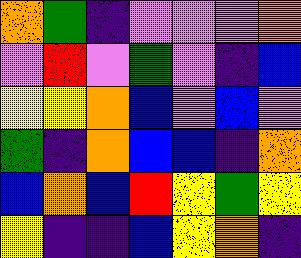[["orange", "green", "indigo", "violet", "violet", "violet", "orange"], ["violet", "red", "violet", "green", "violet", "indigo", "blue"], ["yellow", "yellow", "orange", "blue", "violet", "blue", "violet"], ["green", "indigo", "orange", "blue", "blue", "indigo", "orange"], ["blue", "orange", "blue", "red", "yellow", "green", "yellow"], ["yellow", "indigo", "indigo", "blue", "yellow", "orange", "indigo"]]